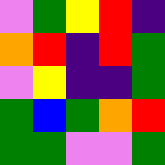[["violet", "green", "yellow", "red", "indigo"], ["orange", "red", "indigo", "red", "green"], ["violet", "yellow", "indigo", "indigo", "green"], ["green", "blue", "green", "orange", "red"], ["green", "green", "violet", "violet", "green"]]